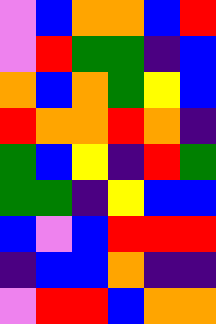[["violet", "blue", "orange", "orange", "blue", "red"], ["violet", "red", "green", "green", "indigo", "blue"], ["orange", "blue", "orange", "green", "yellow", "blue"], ["red", "orange", "orange", "red", "orange", "indigo"], ["green", "blue", "yellow", "indigo", "red", "green"], ["green", "green", "indigo", "yellow", "blue", "blue"], ["blue", "violet", "blue", "red", "red", "red"], ["indigo", "blue", "blue", "orange", "indigo", "indigo"], ["violet", "red", "red", "blue", "orange", "orange"]]